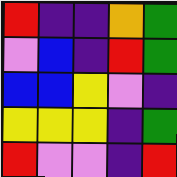[["red", "indigo", "indigo", "orange", "green"], ["violet", "blue", "indigo", "red", "green"], ["blue", "blue", "yellow", "violet", "indigo"], ["yellow", "yellow", "yellow", "indigo", "green"], ["red", "violet", "violet", "indigo", "red"]]